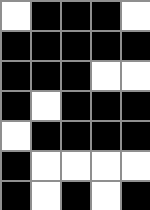[["white", "black", "black", "black", "white"], ["black", "black", "black", "black", "black"], ["black", "black", "black", "white", "white"], ["black", "white", "black", "black", "black"], ["white", "black", "black", "black", "black"], ["black", "white", "white", "white", "white"], ["black", "white", "black", "white", "black"]]